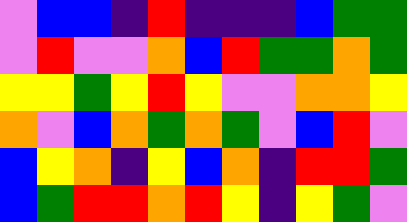[["violet", "blue", "blue", "indigo", "red", "indigo", "indigo", "indigo", "blue", "green", "green"], ["violet", "red", "violet", "violet", "orange", "blue", "red", "green", "green", "orange", "green"], ["yellow", "yellow", "green", "yellow", "red", "yellow", "violet", "violet", "orange", "orange", "yellow"], ["orange", "violet", "blue", "orange", "green", "orange", "green", "violet", "blue", "red", "violet"], ["blue", "yellow", "orange", "indigo", "yellow", "blue", "orange", "indigo", "red", "red", "green"], ["blue", "green", "red", "red", "orange", "red", "yellow", "indigo", "yellow", "green", "violet"]]